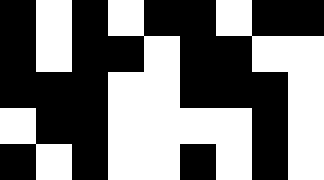[["black", "white", "black", "white", "black", "black", "white", "black", "black"], ["black", "white", "black", "black", "white", "black", "black", "white", "white"], ["black", "black", "black", "white", "white", "black", "black", "black", "white"], ["white", "black", "black", "white", "white", "white", "white", "black", "white"], ["black", "white", "black", "white", "white", "black", "white", "black", "white"]]